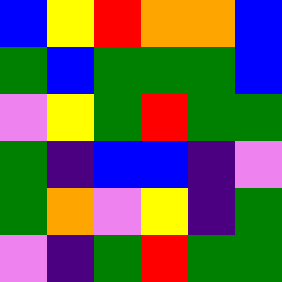[["blue", "yellow", "red", "orange", "orange", "blue"], ["green", "blue", "green", "green", "green", "blue"], ["violet", "yellow", "green", "red", "green", "green"], ["green", "indigo", "blue", "blue", "indigo", "violet"], ["green", "orange", "violet", "yellow", "indigo", "green"], ["violet", "indigo", "green", "red", "green", "green"]]